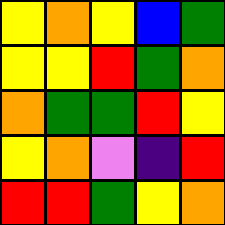[["yellow", "orange", "yellow", "blue", "green"], ["yellow", "yellow", "red", "green", "orange"], ["orange", "green", "green", "red", "yellow"], ["yellow", "orange", "violet", "indigo", "red"], ["red", "red", "green", "yellow", "orange"]]